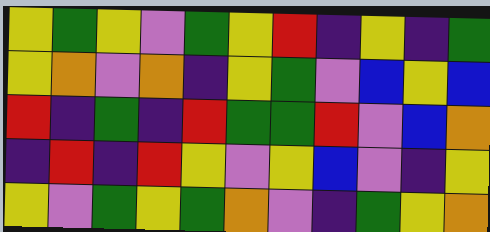[["yellow", "green", "yellow", "violet", "green", "yellow", "red", "indigo", "yellow", "indigo", "green"], ["yellow", "orange", "violet", "orange", "indigo", "yellow", "green", "violet", "blue", "yellow", "blue"], ["red", "indigo", "green", "indigo", "red", "green", "green", "red", "violet", "blue", "orange"], ["indigo", "red", "indigo", "red", "yellow", "violet", "yellow", "blue", "violet", "indigo", "yellow"], ["yellow", "violet", "green", "yellow", "green", "orange", "violet", "indigo", "green", "yellow", "orange"]]